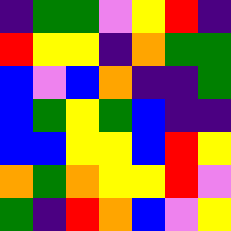[["indigo", "green", "green", "violet", "yellow", "red", "indigo"], ["red", "yellow", "yellow", "indigo", "orange", "green", "green"], ["blue", "violet", "blue", "orange", "indigo", "indigo", "green"], ["blue", "green", "yellow", "green", "blue", "indigo", "indigo"], ["blue", "blue", "yellow", "yellow", "blue", "red", "yellow"], ["orange", "green", "orange", "yellow", "yellow", "red", "violet"], ["green", "indigo", "red", "orange", "blue", "violet", "yellow"]]